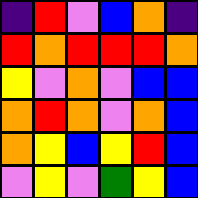[["indigo", "red", "violet", "blue", "orange", "indigo"], ["red", "orange", "red", "red", "red", "orange"], ["yellow", "violet", "orange", "violet", "blue", "blue"], ["orange", "red", "orange", "violet", "orange", "blue"], ["orange", "yellow", "blue", "yellow", "red", "blue"], ["violet", "yellow", "violet", "green", "yellow", "blue"]]